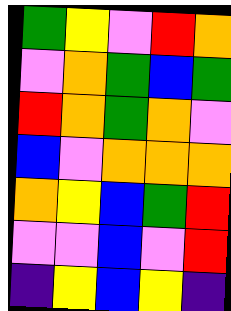[["green", "yellow", "violet", "red", "orange"], ["violet", "orange", "green", "blue", "green"], ["red", "orange", "green", "orange", "violet"], ["blue", "violet", "orange", "orange", "orange"], ["orange", "yellow", "blue", "green", "red"], ["violet", "violet", "blue", "violet", "red"], ["indigo", "yellow", "blue", "yellow", "indigo"]]